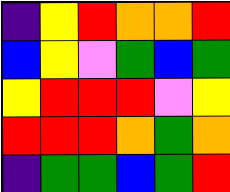[["indigo", "yellow", "red", "orange", "orange", "red"], ["blue", "yellow", "violet", "green", "blue", "green"], ["yellow", "red", "red", "red", "violet", "yellow"], ["red", "red", "red", "orange", "green", "orange"], ["indigo", "green", "green", "blue", "green", "red"]]